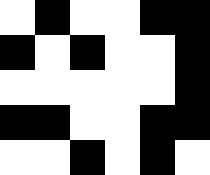[["white", "black", "white", "white", "black", "black"], ["black", "white", "black", "white", "white", "black"], ["white", "white", "white", "white", "white", "black"], ["black", "black", "white", "white", "black", "black"], ["white", "white", "black", "white", "black", "white"]]